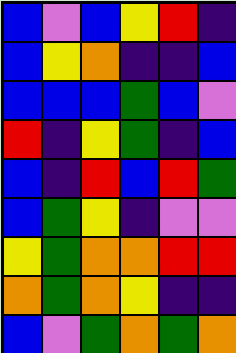[["blue", "violet", "blue", "yellow", "red", "indigo"], ["blue", "yellow", "orange", "indigo", "indigo", "blue"], ["blue", "blue", "blue", "green", "blue", "violet"], ["red", "indigo", "yellow", "green", "indigo", "blue"], ["blue", "indigo", "red", "blue", "red", "green"], ["blue", "green", "yellow", "indigo", "violet", "violet"], ["yellow", "green", "orange", "orange", "red", "red"], ["orange", "green", "orange", "yellow", "indigo", "indigo"], ["blue", "violet", "green", "orange", "green", "orange"]]